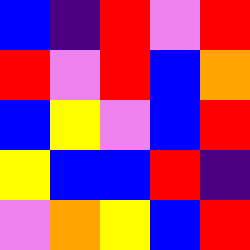[["blue", "indigo", "red", "violet", "red"], ["red", "violet", "red", "blue", "orange"], ["blue", "yellow", "violet", "blue", "red"], ["yellow", "blue", "blue", "red", "indigo"], ["violet", "orange", "yellow", "blue", "red"]]